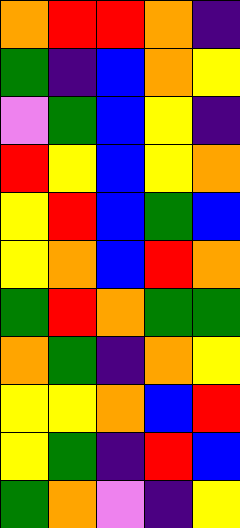[["orange", "red", "red", "orange", "indigo"], ["green", "indigo", "blue", "orange", "yellow"], ["violet", "green", "blue", "yellow", "indigo"], ["red", "yellow", "blue", "yellow", "orange"], ["yellow", "red", "blue", "green", "blue"], ["yellow", "orange", "blue", "red", "orange"], ["green", "red", "orange", "green", "green"], ["orange", "green", "indigo", "orange", "yellow"], ["yellow", "yellow", "orange", "blue", "red"], ["yellow", "green", "indigo", "red", "blue"], ["green", "orange", "violet", "indigo", "yellow"]]